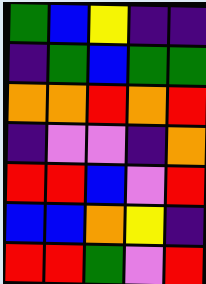[["green", "blue", "yellow", "indigo", "indigo"], ["indigo", "green", "blue", "green", "green"], ["orange", "orange", "red", "orange", "red"], ["indigo", "violet", "violet", "indigo", "orange"], ["red", "red", "blue", "violet", "red"], ["blue", "blue", "orange", "yellow", "indigo"], ["red", "red", "green", "violet", "red"]]